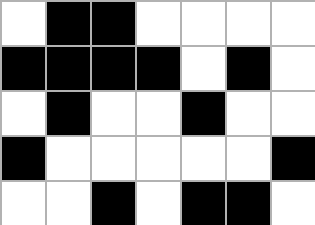[["white", "black", "black", "white", "white", "white", "white"], ["black", "black", "black", "black", "white", "black", "white"], ["white", "black", "white", "white", "black", "white", "white"], ["black", "white", "white", "white", "white", "white", "black"], ["white", "white", "black", "white", "black", "black", "white"]]